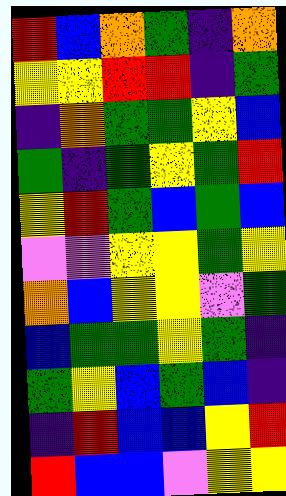[["red", "blue", "orange", "green", "indigo", "orange"], ["yellow", "yellow", "red", "red", "indigo", "green"], ["indigo", "orange", "green", "green", "yellow", "blue"], ["green", "indigo", "green", "yellow", "green", "red"], ["yellow", "red", "green", "blue", "green", "blue"], ["violet", "violet", "yellow", "yellow", "green", "yellow"], ["orange", "blue", "yellow", "yellow", "violet", "green"], ["blue", "green", "green", "yellow", "green", "indigo"], ["green", "yellow", "blue", "green", "blue", "indigo"], ["indigo", "red", "blue", "blue", "yellow", "red"], ["red", "blue", "blue", "violet", "yellow", "yellow"]]